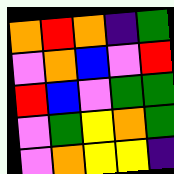[["orange", "red", "orange", "indigo", "green"], ["violet", "orange", "blue", "violet", "red"], ["red", "blue", "violet", "green", "green"], ["violet", "green", "yellow", "orange", "green"], ["violet", "orange", "yellow", "yellow", "indigo"]]